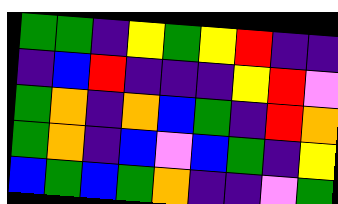[["green", "green", "indigo", "yellow", "green", "yellow", "red", "indigo", "indigo"], ["indigo", "blue", "red", "indigo", "indigo", "indigo", "yellow", "red", "violet"], ["green", "orange", "indigo", "orange", "blue", "green", "indigo", "red", "orange"], ["green", "orange", "indigo", "blue", "violet", "blue", "green", "indigo", "yellow"], ["blue", "green", "blue", "green", "orange", "indigo", "indigo", "violet", "green"]]